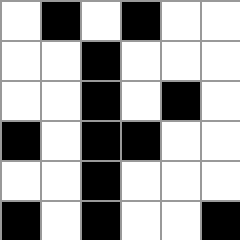[["white", "black", "white", "black", "white", "white"], ["white", "white", "black", "white", "white", "white"], ["white", "white", "black", "white", "black", "white"], ["black", "white", "black", "black", "white", "white"], ["white", "white", "black", "white", "white", "white"], ["black", "white", "black", "white", "white", "black"]]